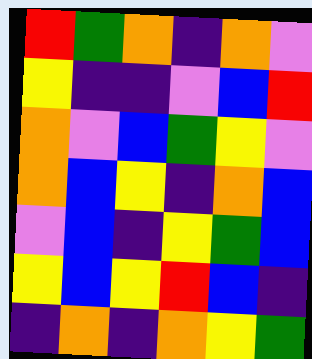[["red", "green", "orange", "indigo", "orange", "violet"], ["yellow", "indigo", "indigo", "violet", "blue", "red"], ["orange", "violet", "blue", "green", "yellow", "violet"], ["orange", "blue", "yellow", "indigo", "orange", "blue"], ["violet", "blue", "indigo", "yellow", "green", "blue"], ["yellow", "blue", "yellow", "red", "blue", "indigo"], ["indigo", "orange", "indigo", "orange", "yellow", "green"]]